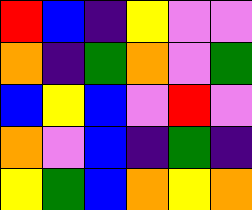[["red", "blue", "indigo", "yellow", "violet", "violet"], ["orange", "indigo", "green", "orange", "violet", "green"], ["blue", "yellow", "blue", "violet", "red", "violet"], ["orange", "violet", "blue", "indigo", "green", "indigo"], ["yellow", "green", "blue", "orange", "yellow", "orange"]]